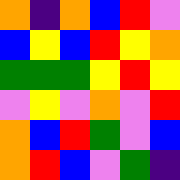[["orange", "indigo", "orange", "blue", "red", "violet"], ["blue", "yellow", "blue", "red", "yellow", "orange"], ["green", "green", "green", "yellow", "red", "yellow"], ["violet", "yellow", "violet", "orange", "violet", "red"], ["orange", "blue", "red", "green", "violet", "blue"], ["orange", "red", "blue", "violet", "green", "indigo"]]